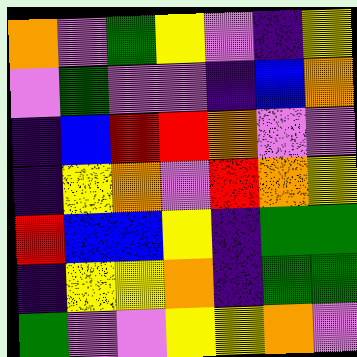[["orange", "violet", "green", "yellow", "violet", "indigo", "yellow"], ["violet", "green", "violet", "violet", "indigo", "blue", "orange"], ["indigo", "blue", "red", "red", "orange", "violet", "violet"], ["indigo", "yellow", "orange", "violet", "red", "orange", "yellow"], ["red", "blue", "blue", "yellow", "indigo", "green", "green"], ["indigo", "yellow", "yellow", "orange", "indigo", "green", "green"], ["green", "violet", "violet", "yellow", "yellow", "orange", "violet"]]